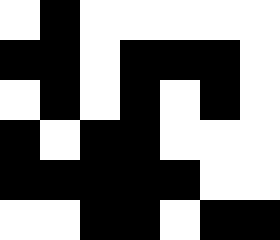[["white", "black", "white", "white", "white", "white", "white"], ["black", "black", "white", "black", "black", "black", "white"], ["white", "black", "white", "black", "white", "black", "white"], ["black", "white", "black", "black", "white", "white", "white"], ["black", "black", "black", "black", "black", "white", "white"], ["white", "white", "black", "black", "white", "black", "black"]]